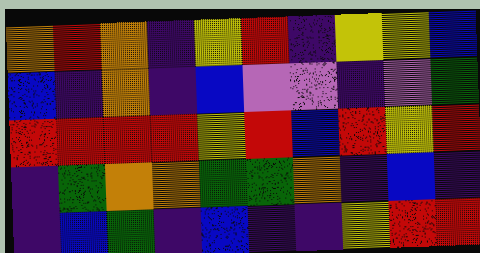[["orange", "red", "orange", "indigo", "yellow", "red", "indigo", "yellow", "yellow", "blue"], ["blue", "indigo", "orange", "indigo", "blue", "violet", "violet", "indigo", "violet", "green"], ["red", "red", "red", "red", "yellow", "red", "blue", "red", "yellow", "red"], ["indigo", "green", "orange", "orange", "green", "green", "orange", "indigo", "blue", "indigo"], ["indigo", "blue", "green", "indigo", "blue", "indigo", "indigo", "yellow", "red", "red"]]